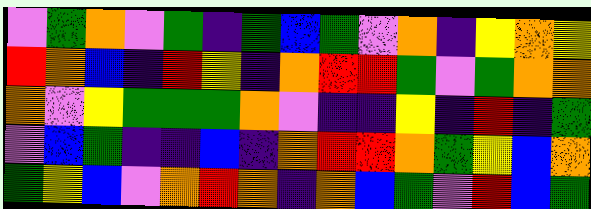[["violet", "green", "orange", "violet", "green", "indigo", "green", "blue", "green", "violet", "orange", "indigo", "yellow", "orange", "yellow"], ["red", "orange", "blue", "indigo", "red", "yellow", "indigo", "orange", "red", "red", "green", "violet", "green", "orange", "orange"], ["orange", "violet", "yellow", "green", "green", "green", "orange", "violet", "indigo", "indigo", "yellow", "indigo", "red", "indigo", "green"], ["violet", "blue", "green", "indigo", "indigo", "blue", "indigo", "orange", "red", "red", "orange", "green", "yellow", "blue", "orange"], ["green", "yellow", "blue", "violet", "orange", "red", "orange", "indigo", "orange", "blue", "green", "violet", "red", "blue", "green"]]